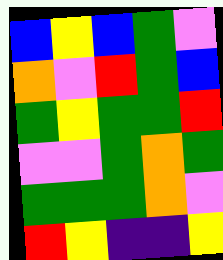[["blue", "yellow", "blue", "green", "violet"], ["orange", "violet", "red", "green", "blue"], ["green", "yellow", "green", "green", "red"], ["violet", "violet", "green", "orange", "green"], ["green", "green", "green", "orange", "violet"], ["red", "yellow", "indigo", "indigo", "yellow"]]